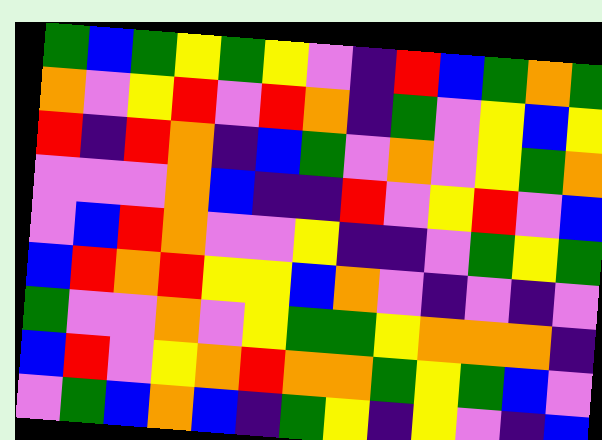[["green", "blue", "green", "yellow", "green", "yellow", "violet", "indigo", "red", "blue", "green", "orange", "green"], ["orange", "violet", "yellow", "red", "violet", "red", "orange", "indigo", "green", "violet", "yellow", "blue", "yellow"], ["red", "indigo", "red", "orange", "indigo", "blue", "green", "violet", "orange", "violet", "yellow", "green", "orange"], ["violet", "violet", "violet", "orange", "blue", "indigo", "indigo", "red", "violet", "yellow", "red", "violet", "blue"], ["violet", "blue", "red", "orange", "violet", "violet", "yellow", "indigo", "indigo", "violet", "green", "yellow", "green"], ["blue", "red", "orange", "red", "yellow", "yellow", "blue", "orange", "violet", "indigo", "violet", "indigo", "violet"], ["green", "violet", "violet", "orange", "violet", "yellow", "green", "green", "yellow", "orange", "orange", "orange", "indigo"], ["blue", "red", "violet", "yellow", "orange", "red", "orange", "orange", "green", "yellow", "green", "blue", "violet"], ["violet", "green", "blue", "orange", "blue", "indigo", "green", "yellow", "indigo", "yellow", "violet", "indigo", "blue"]]